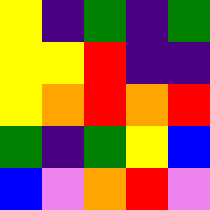[["yellow", "indigo", "green", "indigo", "green"], ["yellow", "yellow", "red", "indigo", "indigo"], ["yellow", "orange", "red", "orange", "red"], ["green", "indigo", "green", "yellow", "blue"], ["blue", "violet", "orange", "red", "violet"]]